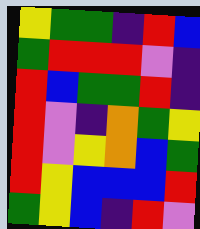[["yellow", "green", "green", "indigo", "red", "blue"], ["green", "red", "red", "red", "violet", "indigo"], ["red", "blue", "green", "green", "red", "indigo"], ["red", "violet", "indigo", "orange", "green", "yellow"], ["red", "violet", "yellow", "orange", "blue", "green"], ["red", "yellow", "blue", "blue", "blue", "red"], ["green", "yellow", "blue", "indigo", "red", "violet"]]